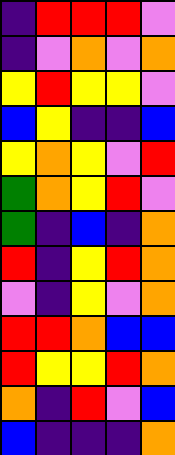[["indigo", "red", "red", "red", "violet"], ["indigo", "violet", "orange", "violet", "orange"], ["yellow", "red", "yellow", "yellow", "violet"], ["blue", "yellow", "indigo", "indigo", "blue"], ["yellow", "orange", "yellow", "violet", "red"], ["green", "orange", "yellow", "red", "violet"], ["green", "indigo", "blue", "indigo", "orange"], ["red", "indigo", "yellow", "red", "orange"], ["violet", "indigo", "yellow", "violet", "orange"], ["red", "red", "orange", "blue", "blue"], ["red", "yellow", "yellow", "red", "orange"], ["orange", "indigo", "red", "violet", "blue"], ["blue", "indigo", "indigo", "indigo", "orange"]]